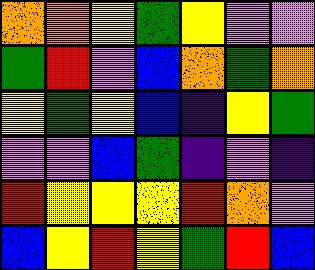[["orange", "orange", "yellow", "green", "yellow", "violet", "violet"], ["green", "red", "violet", "blue", "orange", "green", "orange"], ["yellow", "green", "yellow", "blue", "indigo", "yellow", "green"], ["violet", "violet", "blue", "green", "indigo", "violet", "indigo"], ["red", "yellow", "yellow", "yellow", "red", "orange", "violet"], ["blue", "yellow", "red", "yellow", "green", "red", "blue"]]